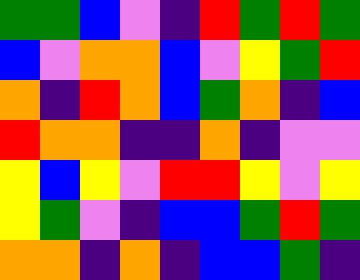[["green", "green", "blue", "violet", "indigo", "red", "green", "red", "green"], ["blue", "violet", "orange", "orange", "blue", "violet", "yellow", "green", "red"], ["orange", "indigo", "red", "orange", "blue", "green", "orange", "indigo", "blue"], ["red", "orange", "orange", "indigo", "indigo", "orange", "indigo", "violet", "violet"], ["yellow", "blue", "yellow", "violet", "red", "red", "yellow", "violet", "yellow"], ["yellow", "green", "violet", "indigo", "blue", "blue", "green", "red", "green"], ["orange", "orange", "indigo", "orange", "indigo", "blue", "blue", "green", "indigo"]]